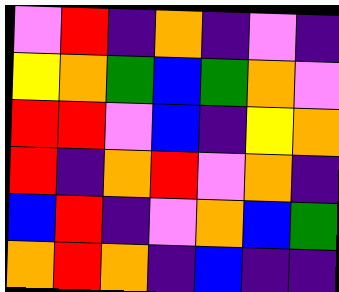[["violet", "red", "indigo", "orange", "indigo", "violet", "indigo"], ["yellow", "orange", "green", "blue", "green", "orange", "violet"], ["red", "red", "violet", "blue", "indigo", "yellow", "orange"], ["red", "indigo", "orange", "red", "violet", "orange", "indigo"], ["blue", "red", "indigo", "violet", "orange", "blue", "green"], ["orange", "red", "orange", "indigo", "blue", "indigo", "indigo"]]